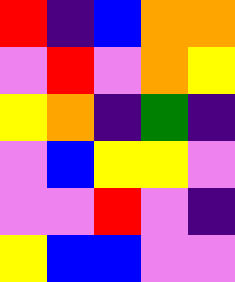[["red", "indigo", "blue", "orange", "orange"], ["violet", "red", "violet", "orange", "yellow"], ["yellow", "orange", "indigo", "green", "indigo"], ["violet", "blue", "yellow", "yellow", "violet"], ["violet", "violet", "red", "violet", "indigo"], ["yellow", "blue", "blue", "violet", "violet"]]